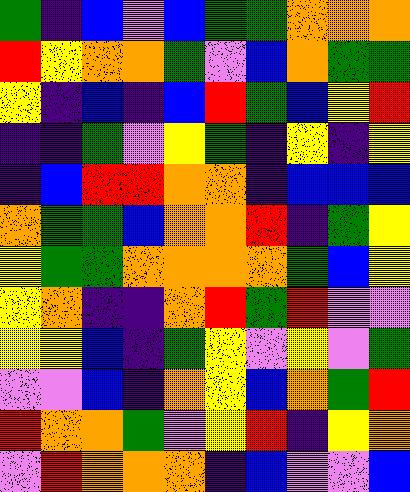[["green", "indigo", "blue", "violet", "blue", "green", "green", "orange", "orange", "orange"], ["red", "yellow", "orange", "orange", "green", "violet", "blue", "orange", "green", "green"], ["yellow", "indigo", "blue", "indigo", "blue", "red", "green", "blue", "yellow", "red"], ["indigo", "indigo", "green", "violet", "yellow", "green", "indigo", "yellow", "indigo", "yellow"], ["indigo", "blue", "red", "red", "orange", "orange", "indigo", "blue", "blue", "blue"], ["orange", "green", "green", "blue", "orange", "orange", "red", "indigo", "green", "yellow"], ["yellow", "green", "green", "orange", "orange", "orange", "orange", "green", "blue", "yellow"], ["yellow", "orange", "indigo", "indigo", "orange", "red", "green", "red", "violet", "violet"], ["yellow", "yellow", "blue", "indigo", "green", "yellow", "violet", "yellow", "violet", "green"], ["violet", "violet", "blue", "indigo", "orange", "yellow", "blue", "orange", "green", "red"], ["red", "orange", "orange", "green", "violet", "yellow", "red", "indigo", "yellow", "orange"], ["violet", "red", "orange", "orange", "orange", "indigo", "blue", "violet", "violet", "blue"]]